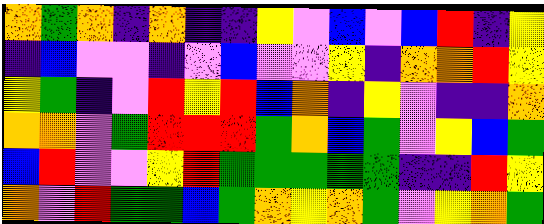[["orange", "green", "orange", "indigo", "orange", "indigo", "indigo", "yellow", "violet", "blue", "violet", "blue", "red", "indigo", "yellow"], ["indigo", "blue", "violet", "violet", "indigo", "violet", "blue", "violet", "violet", "yellow", "indigo", "orange", "orange", "red", "yellow"], ["yellow", "green", "indigo", "violet", "red", "yellow", "red", "blue", "orange", "indigo", "yellow", "violet", "indigo", "indigo", "orange"], ["orange", "orange", "violet", "green", "red", "red", "red", "green", "orange", "blue", "green", "violet", "yellow", "blue", "green"], ["blue", "red", "violet", "violet", "yellow", "red", "green", "green", "green", "green", "green", "indigo", "indigo", "red", "yellow"], ["orange", "violet", "red", "green", "green", "blue", "green", "orange", "yellow", "orange", "green", "violet", "yellow", "orange", "green"]]